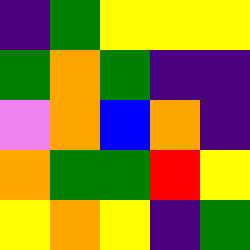[["indigo", "green", "yellow", "yellow", "yellow"], ["green", "orange", "green", "indigo", "indigo"], ["violet", "orange", "blue", "orange", "indigo"], ["orange", "green", "green", "red", "yellow"], ["yellow", "orange", "yellow", "indigo", "green"]]